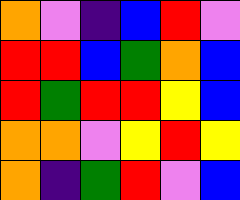[["orange", "violet", "indigo", "blue", "red", "violet"], ["red", "red", "blue", "green", "orange", "blue"], ["red", "green", "red", "red", "yellow", "blue"], ["orange", "orange", "violet", "yellow", "red", "yellow"], ["orange", "indigo", "green", "red", "violet", "blue"]]